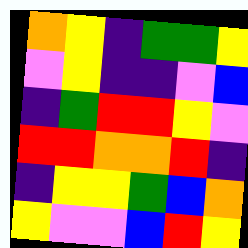[["orange", "yellow", "indigo", "green", "green", "yellow"], ["violet", "yellow", "indigo", "indigo", "violet", "blue"], ["indigo", "green", "red", "red", "yellow", "violet"], ["red", "red", "orange", "orange", "red", "indigo"], ["indigo", "yellow", "yellow", "green", "blue", "orange"], ["yellow", "violet", "violet", "blue", "red", "yellow"]]